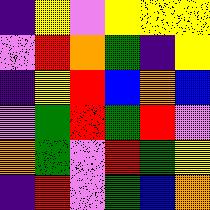[["indigo", "yellow", "violet", "yellow", "yellow", "yellow"], ["violet", "red", "orange", "green", "indigo", "yellow"], ["indigo", "yellow", "red", "blue", "orange", "blue"], ["violet", "green", "red", "green", "red", "violet"], ["orange", "green", "violet", "red", "green", "yellow"], ["indigo", "red", "violet", "green", "blue", "orange"]]